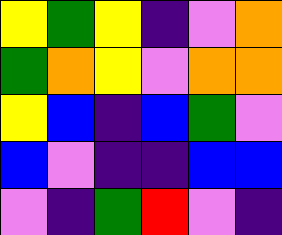[["yellow", "green", "yellow", "indigo", "violet", "orange"], ["green", "orange", "yellow", "violet", "orange", "orange"], ["yellow", "blue", "indigo", "blue", "green", "violet"], ["blue", "violet", "indigo", "indigo", "blue", "blue"], ["violet", "indigo", "green", "red", "violet", "indigo"]]